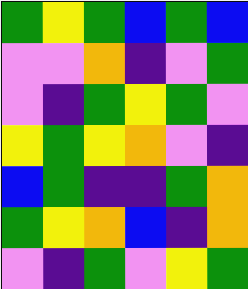[["green", "yellow", "green", "blue", "green", "blue"], ["violet", "violet", "orange", "indigo", "violet", "green"], ["violet", "indigo", "green", "yellow", "green", "violet"], ["yellow", "green", "yellow", "orange", "violet", "indigo"], ["blue", "green", "indigo", "indigo", "green", "orange"], ["green", "yellow", "orange", "blue", "indigo", "orange"], ["violet", "indigo", "green", "violet", "yellow", "green"]]